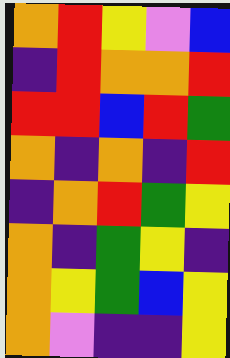[["orange", "red", "yellow", "violet", "blue"], ["indigo", "red", "orange", "orange", "red"], ["red", "red", "blue", "red", "green"], ["orange", "indigo", "orange", "indigo", "red"], ["indigo", "orange", "red", "green", "yellow"], ["orange", "indigo", "green", "yellow", "indigo"], ["orange", "yellow", "green", "blue", "yellow"], ["orange", "violet", "indigo", "indigo", "yellow"]]